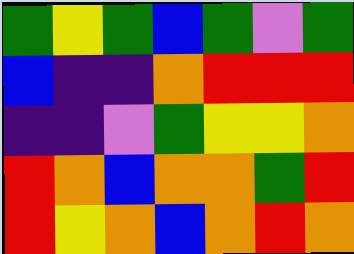[["green", "yellow", "green", "blue", "green", "violet", "green"], ["blue", "indigo", "indigo", "orange", "red", "red", "red"], ["indigo", "indigo", "violet", "green", "yellow", "yellow", "orange"], ["red", "orange", "blue", "orange", "orange", "green", "red"], ["red", "yellow", "orange", "blue", "orange", "red", "orange"]]